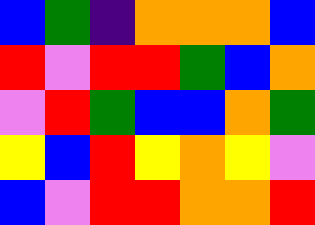[["blue", "green", "indigo", "orange", "orange", "orange", "blue"], ["red", "violet", "red", "red", "green", "blue", "orange"], ["violet", "red", "green", "blue", "blue", "orange", "green"], ["yellow", "blue", "red", "yellow", "orange", "yellow", "violet"], ["blue", "violet", "red", "red", "orange", "orange", "red"]]